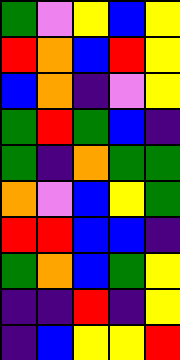[["green", "violet", "yellow", "blue", "yellow"], ["red", "orange", "blue", "red", "yellow"], ["blue", "orange", "indigo", "violet", "yellow"], ["green", "red", "green", "blue", "indigo"], ["green", "indigo", "orange", "green", "green"], ["orange", "violet", "blue", "yellow", "green"], ["red", "red", "blue", "blue", "indigo"], ["green", "orange", "blue", "green", "yellow"], ["indigo", "indigo", "red", "indigo", "yellow"], ["indigo", "blue", "yellow", "yellow", "red"]]